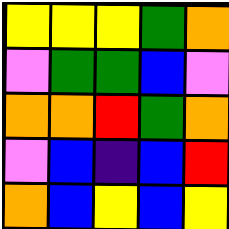[["yellow", "yellow", "yellow", "green", "orange"], ["violet", "green", "green", "blue", "violet"], ["orange", "orange", "red", "green", "orange"], ["violet", "blue", "indigo", "blue", "red"], ["orange", "blue", "yellow", "blue", "yellow"]]